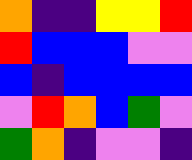[["orange", "indigo", "indigo", "yellow", "yellow", "red"], ["red", "blue", "blue", "blue", "violet", "violet"], ["blue", "indigo", "blue", "blue", "blue", "blue"], ["violet", "red", "orange", "blue", "green", "violet"], ["green", "orange", "indigo", "violet", "violet", "indigo"]]